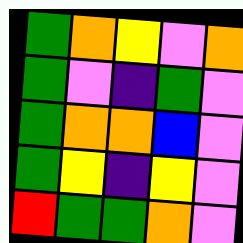[["green", "orange", "yellow", "violet", "orange"], ["green", "violet", "indigo", "green", "violet"], ["green", "orange", "orange", "blue", "violet"], ["green", "yellow", "indigo", "yellow", "violet"], ["red", "green", "green", "orange", "violet"]]